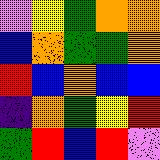[["violet", "yellow", "green", "orange", "orange"], ["blue", "orange", "green", "green", "orange"], ["red", "blue", "orange", "blue", "blue"], ["indigo", "orange", "green", "yellow", "red"], ["green", "red", "blue", "red", "violet"]]